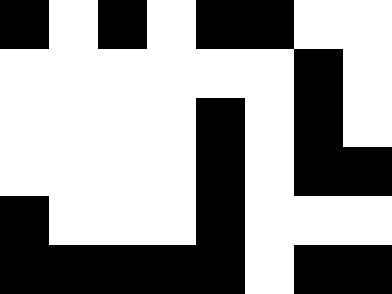[["black", "white", "black", "white", "black", "black", "white", "white"], ["white", "white", "white", "white", "white", "white", "black", "white"], ["white", "white", "white", "white", "black", "white", "black", "white"], ["white", "white", "white", "white", "black", "white", "black", "black"], ["black", "white", "white", "white", "black", "white", "white", "white"], ["black", "black", "black", "black", "black", "white", "black", "black"]]